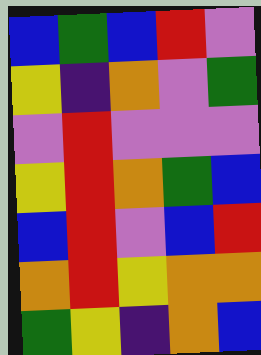[["blue", "green", "blue", "red", "violet"], ["yellow", "indigo", "orange", "violet", "green"], ["violet", "red", "violet", "violet", "violet"], ["yellow", "red", "orange", "green", "blue"], ["blue", "red", "violet", "blue", "red"], ["orange", "red", "yellow", "orange", "orange"], ["green", "yellow", "indigo", "orange", "blue"]]